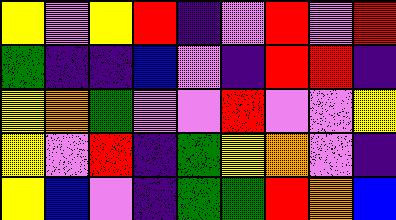[["yellow", "violet", "yellow", "red", "indigo", "violet", "red", "violet", "red"], ["green", "indigo", "indigo", "blue", "violet", "indigo", "red", "red", "indigo"], ["yellow", "orange", "green", "violet", "violet", "red", "violet", "violet", "yellow"], ["yellow", "violet", "red", "indigo", "green", "yellow", "orange", "violet", "indigo"], ["yellow", "blue", "violet", "indigo", "green", "green", "red", "orange", "blue"]]